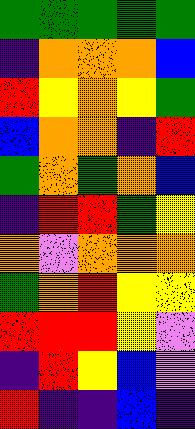[["green", "green", "green", "green", "green"], ["indigo", "orange", "orange", "orange", "blue"], ["red", "yellow", "orange", "yellow", "green"], ["blue", "orange", "orange", "indigo", "red"], ["green", "orange", "green", "orange", "blue"], ["indigo", "red", "red", "green", "yellow"], ["orange", "violet", "orange", "orange", "orange"], ["green", "orange", "red", "yellow", "yellow"], ["red", "red", "red", "yellow", "violet"], ["indigo", "red", "yellow", "blue", "violet"], ["red", "indigo", "indigo", "blue", "indigo"]]